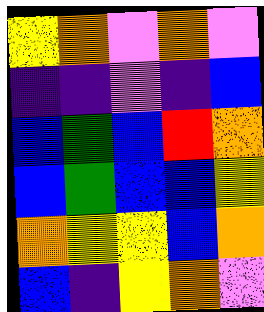[["yellow", "orange", "violet", "orange", "violet"], ["indigo", "indigo", "violet", "indigo", "blue"], ["blue", "green", "blue", "red", "orange"], ["blue", "green", "blue", "blue", "yellow"], ["orange", "yellow", "yellow", "blue", "orange"], ["blue", "indigo", "yellow", "orange", "violet"]]